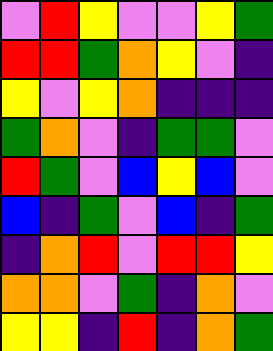[["violet", "red", "yellow", "violet", "violet", "yellow", "green"], ["red", "red", "green", "orange", "yellow", "violet", "indigo"], ["yellow", "violet", "yellow", "orange", "indigo", "indigo", "indigo"], ["green", "orange", "violet", "indigo", "green", "green", "violet"], ["red", "green", "violet", "blue", "yellow", "blue", "violet"], ["blue", "indigo", "green", "violet", "blue", "indigo", "green"], ["indigo", "orange", "red", "violet", "red", "red", "yellow"], ["orange", "orange", "violet", "green", "indigo", "orange", "violet"], ["yellow", "yellow", "indigo", "red", "indigo", "orange", "green"]]